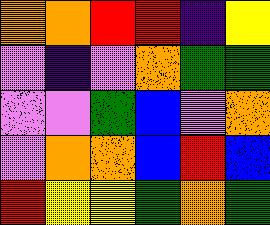[["orange", "orange", "red", "red", "indigo", "yellow"], ["violet", "indigo", "violet", "orange", "green", "green"], ["violet", "violet", "green", "blue", "violet", "orange"], ["violet", "orange", "orange", "blue", "red", "blue"], ["red", "yellow", "yellow", "green", "orange", "green"]]